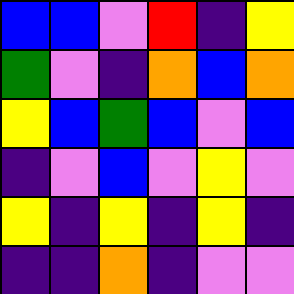[["blue", "blue", "violet", "red", "indigo", "yellow"], ["green", "violet", "indigo", "orange", "blue", "orange"], ["yellow", "blue", "green", "blue", "violet", "blue"], ["indigo", "violet", "blue", "violet", "yellow", "violet"], ["yellow", "indigo", "yellow", "indigo", "yellow", "indigo"], ["indigo", "indigo", "orange", "indigo", "violet", "violet"]]